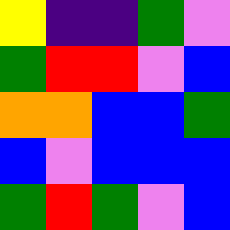[["yellow", "indigo", "indigo", "green", "violet"], ["green", "red", "red", "violet", "blue"], ["orange", "orange", "blue", "blue", "green"], ["blue", "violet", "blue", "blue", "blue"], ["green", "red", "green", "violet", "blue"]]